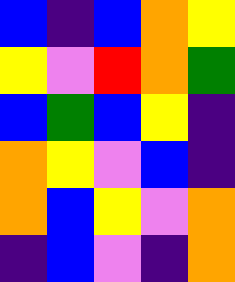[["blue", "indigo", "blue", "orange", "yellow"], ["yellow", "violet", "red", "orange", "green"], ["blue", "green", "blue", "yellow", "indigo"], ["orange", "yellow", "violet", "blue", "indigo"], ["orange", "blue", "yellow", "violet", "orange"], ["indigo", "blue", "violet", "indigo", "orange"]]